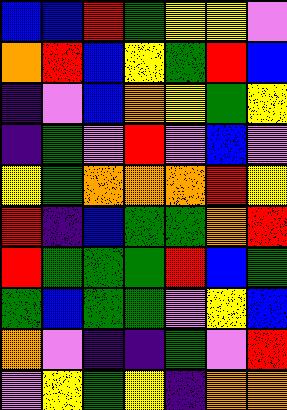[["blue", "blue", "red", "green", "yellow", "yellow", "violet"], ["orange", "red", "blue", "yellow", "green", "red", "blue"], ["indigo", "violet", "blue", "orange", "yellow", "green", "yellow"], ["indigo", "green", "violet", "red", "violet", "blue", "violet"], ["yellow", "green", "orange", "orange", "orange", "red", "yellow"], ["red", "indigo", "blue", "green", "green", "orange", "red"], ["red", "green", "green", "green", "red", "blue", "green"], ["green", "blue", "green", "green", "violet", "yellow", "blue"], ["orange", "violet", "indigo", "indigo", "green", "violet", "red"], ["violet", "yellow", "green", "yellow", "indigo", "orange", "orange"]]